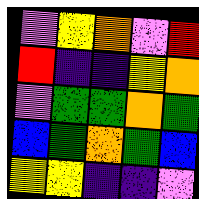[["violet", "yellow", "orange", "violet", "red"], ["red", "indigo", "indigo", "yellow", "orange"], ["violet", "green", "green", "orange", "green"], ["blue", "green", "orange", "green", "blue"], ["yellow", "yellow", "indigo", "indigo", "violet"]]